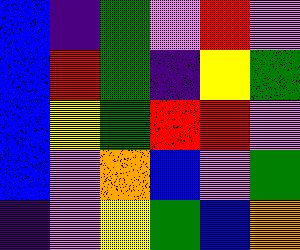[["blue", "indigo", "green", "violet", "red", "violet"], ["blue", "red", "green", "indigo", "yellow", "green"], ["blue", "yellow", "green", "red", "red", "violet"], ["blue", "violet", "orange", "blue", "violet", "green"], ["indigo", "violet", "yellow", "green", "blue", "orange"]]